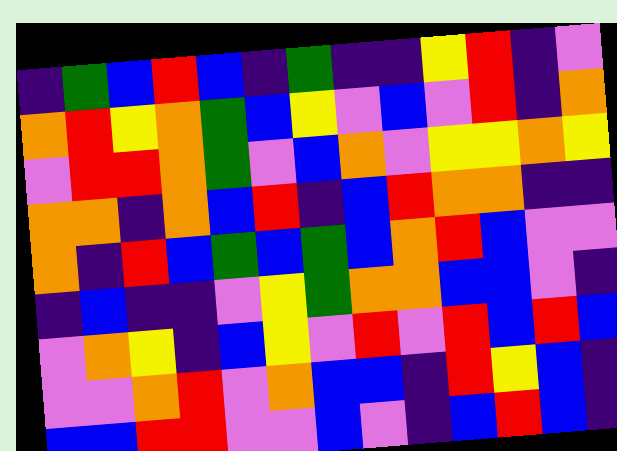[["indigo", "green", "blue", "red", "blue", "indigo", "green", "indigo", "indigo", "yellow", "red", "indigo", "violet"], ["orange", "red", "yellow", "orange", "green", "blue", "yellow", "violet", "blue", "violet", "red", "indigo", "orange"], ["violet", "red", "red", "orange", "green", "violet", "blue", "orange", "violet", "yellow", "yellow", "orange", "yellow"], ["orange", "orange", "indigo", "orange", "blue", "red", "indigo", "blue", "red", "orange", "orange", "indigo", "indigo"], ["orange", "indigo", "red", "blue", "green", "blue", "green", "blue", "orange", "red", "blue", "violet", "violet"], ["indigo", "blue", "indigo", "indigo", "violet", "yellow", "green", "orange", "orange", "blue", "blue", "violet", "indigo"], ["violet", "orange", "yellow", "indigo", "blue", "yellow", "violet", "red", "violet", "red", "blue", "red", "blue"], ["violet", "violet", "orange", "red", "violet", "orange", "blue", "blue", "indigo", "red", "yellow", "blue", "indigo"], ["blue", "blue", "red", "red", "violet", "violet", "blue", "violet", "indigo", "blue", "red", "blue", "indigo"]]